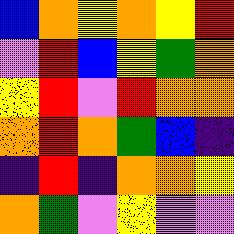[["blue", "orange", "yellow", "orange", "yellow", "red"], ["violet", "red", "blue", "yellow", "green", "orange"], ["yellow", "red", "violet", "red", "orange", "orange"], ["orange", "red", "orange", "green", "blue", "indigo"], ["indigo", "red", "indigo", "orange", "orange", "yellow"], ["orange", "green", "violet", "yellow", "violet", "violet"]]